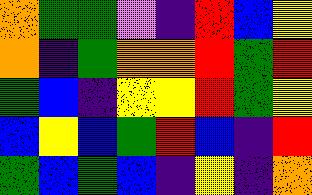[["orange", "green", "green", "violet", "indigo", "red", "blue", "yellow"], ["orange", "indigo", "green", "orange", "orange", "red", "green", "red"], ["green", "blue", "indigo", "yellow", "yellow", "red", "green", "yellow"], ["blue", "yellow", "blue", "green", "red", "blue", "indigo", "red"], ["green", "blue", "green", "blue", "indigo", "yellow", "indigo", "orange"]]